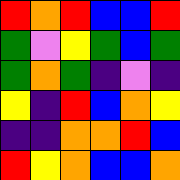[["red", "orange", "red", "blue", "blue", "red"], ["green", "violet", "yellow", "green", "blue", "green"], ["green", "orange", "green", "indigo", "violet", "indigo"], ["yellow", "indigo", "red", "blue", "orange", "yellow"], ["indigo", "indigo", "orange", "orange", "red", "blue"], ["red", "yellow", "orange", "blue", "blue", "orange"]]